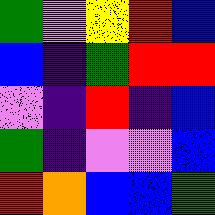[["green", "violet", "yellow", "red", "blue"], ["blue", "indigo", "green", "red", "red"], ["violet", "indigo", "red", "indigo", "blue"], ["green", "indigo", "violet", "violet", "blue"], ["red", "orange", "blue", "blue", "green"]]